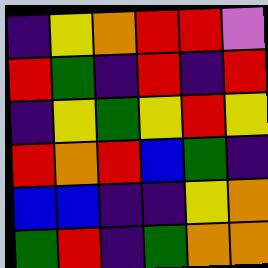[["indigo", "yellow", "orange", "red", "red", "violet"], ["red", "green", "indigo", "red", "indigo", "red"], ["indigo", "yellow", "green", "yellow", "red", "yellow"], ["red", "orange", "red", "blue", "green", "indigo"], ["blue", "blue", "indigo", "indigo", "yellow", "orange"], ["green", "red", "indigo", "green", "orange", "orange"]]